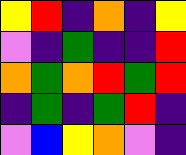[["yellow", "red", "indigo", "orange", "indigo", "yellow"], ["violet", "indigo", "green", "indigo", "indigo", "red"], ["orange", "green", "orange", "red", "green", "red"], ["indigo", "green", "indigo", "green", "red", "indigo"], ["violet", "blue", "yellow", "orange", "violet", "indigo"]]